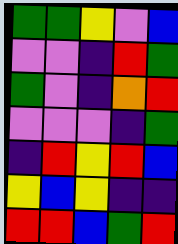[["green", "green", "yellow", "violet", "blue"], ["violet", "violet", "indigo", "red", "green"], ["green", "violet", "indigo", "orange", "red"], ["violet", "violet", "violet", "indigo", "green"], ["indigo", "red", "yellow", "red", "blue"], ["yellow", "blue", "yellow", "indigo", "indigo"], ["red", "red", "blue", "green", "red"]]